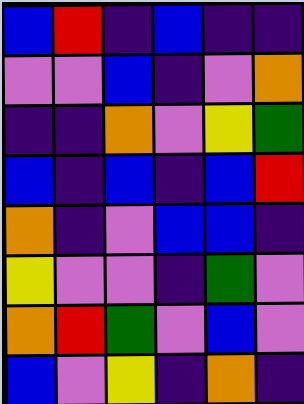[["blue", "red", "indigo", "blue", "indigo", "indigo"], ["violet", "violet", "blue", "indigo", "violet", "orange"], ["indigo", "indigo", "orange", "violet", "yellow", "green"], ["blue", "indigo", "blue", "indigo", "blue", "red"], ["orange", "indigo", "violet", "blue", "blue", "indigo"], ["yellow", "violet", "violet", "indigo", "green", "violet"], ["orange", "red", "green", "violet", "blue", "violet"], ["blue", "violet", "yellow", "indigo", "orange", "indigo"]]